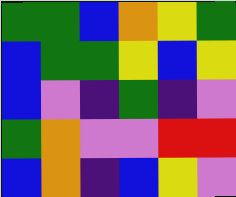[["green", "green", "blue", "orange", "yellow", "green"], ["blue", "green", "green", "yellow", "blue", "yellow"], ["blue", "violet", "indigo", "green", "indigo", "violet"], ["green", "orange", "violet", "violet", "red", "red"], ["blue", "orange", "indigo", "blue", "yellow", "violet"]]